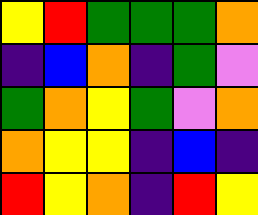[["yellow", "red", "green", "green", "green", "orange"], ["indigo", "blue", "orange", "indigo", "green", "violet"], ["green", "orange", "yellow", "green", "violet", "orange"], ["orange", "yellow", "yellow", "indigo", "blue", "indigo"], ["red", "yellow", "orange", "indigo", "red", "yellow"]]